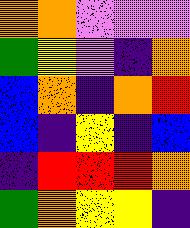[["orange", "orange", "violet", "violet", "violet"], ["green", "yellow", "violet", "indigo", "orange"], ["blue", "orange", "indigo", "orange", "red"], ["blue", "indigo", "yellow", "indigo", "blue"], ["indigo", "red", "red", "red", "orange"], ["green", "orange", "yellow", "yellow", "indigo"]]